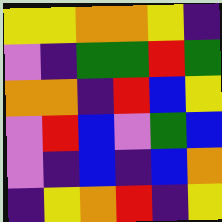[["yellow", "yellow", "orange", "orange", "yellow", "indigo"], ["violet", "indigo", "green", "green", "red", "green"], ["orange", "orange", "indigo", "red", "blue", "yellow"], ["violet", "red", "blue", "violet", "green", "blue"], ["violet", "indigo", "blue", "indigo", "blue", "orange"], ["indigo", "yellow", "orange", "red", "indigo", "yellow"]]